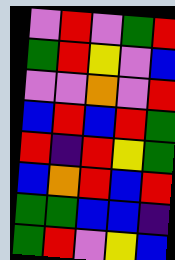[["violet", "red", "violet", "green", "red"], ["green", "red", "yellow", "violet", "blue"], ["violet", "violet", "orange", "violet", "red"], ["blue", "red", "blue", "red", "green"], ["red", "indigo", "red", "yellow", "green"], ["blue", "orange", "red", "blue", "red"], ["green", "green", "blue", "blue", "indigo"], ["green", "red", "violet", "yellow", "blue"]]